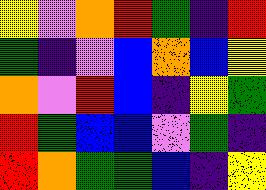[["yellow", "violet", "orange", "red", "green", "indigo", "red"], ["green", "indigo", "violet", "blue", "orange", "blue", "yellow"], ["orange", "violet", "red", "blue", "indigo", "yellow", "green"], ["red", "green", "blue", "blue", "violet", "green", "indigo"], ["red", "orange", "green", "green", "blue", "indigo", "yellow"]]